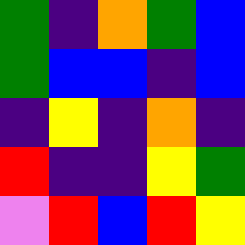[["green", "indigo", "orange", "green", "blue"], ["green", "blue", "blue", "indigo", "blue"], ["indigo", "yellow", "indigo", "orange", "indigo"], ["red", "indigo", "indigo", "yellow", "green"], ["violet", "red", "blue", "red", "yellow"]]